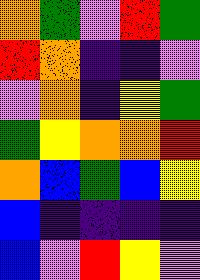[["orange", "green", "violet", "red", "green"], ["red", "orange", "indigo", "indigo", "violet"], ["violet", "orange", "indigo", "yellow", "green"], ["green", "yellow", "orange", "orange", "red"], ["orange", "blue", "green", "blue", "yellow"], ["blue", "indigo", "indigo", "indigo", "indigo"], ["blue", "violet", "red", "yellow", "violet"]]